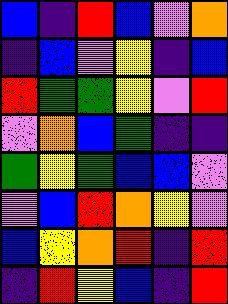[["blue", "indigo", "red", "blue", "violet", "orange"], ["indigo", "blue", "violet", "yellow", "indigo", "blue"], ["red", "green", "green", "yellow", "violet", "red"], ["violet", "orange", "blue", "green", "indigo", "indigo"], ["green", "yellow", "green", "blue", "blue", "violet"], ["violet", "blue", "red", "orange", "yellow", "violet"], ["blue", "yellow", "orange", "red", "indigo", "red"], ["indigo", "red", "yellow", "blue", "indigo", "red"]]